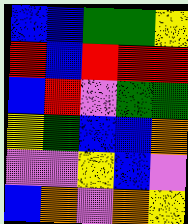[["blue", "blue", "green", "green", "yellow"], ["red", "blue", "red", "red", "red"], ["blue", "red", "violet", "green", "green"], ["yellow", "green", "blue", "blue", "orange"], ["violet", "violet", "yellow", "blue", "violet"], ["blue", "orange", "violet", "orange", "yellow"]]